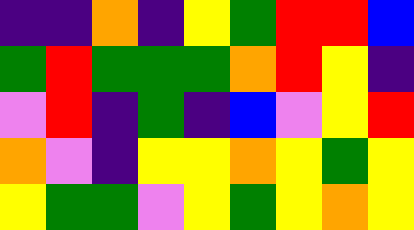[["indigo", "indigo", "orange", "indigo", "yellow", "green", "red", "red", "blue"], ["green", "red", "green", "green", "green", "orange", "red", "yellow", "indigo"], ["violet", "red", "indigo", "green", "indigo", "blue", "violet", "yellow", "red"], ["orange", "violet", "indigo", "yellow", "yellow", "orange", "yellow", "green", "yellow"], ["yellow", "green", "green", "violet", "yellow", "green", "yellow", "orange", "yellow"]]